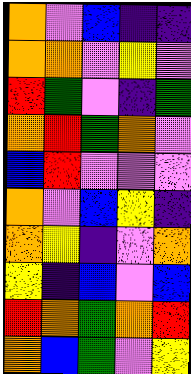[["orange", "violet", "blue", "indigo", "indigo"], ["orange", "orange", "violet", "yellow", "violet"], ["red", "green", "violet", "indigo", "green"], ["orange", "red", "green", "orange", "violet"], ["blue", "red", "violet", "violet", "violet"], ["orange", "violet", "blue", "yellow", "indigo"], ["orange", "yellow", "indigo", "violet", "orange"], ["yellow", "indigo", "blue", "violet", "blue"], ["red", "orange", "green", "orange", "red"], ["orange", "blue", "green", "violet", "yellow"]]